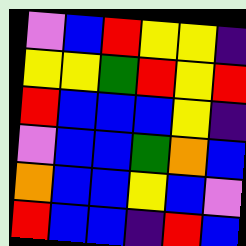[["violet", "blue", "red", "yellow", "yellow", "indigo"], ["yellow", "yellow", "green", "red", "yellow", "red"], ["red", "blue", "blue", "blue", "yellow", "indigo"], ["violet", "blue", "blue", "green", "orange", "blue"], ["orange", "blue", "blue", "yellow", "blue", "violet"], ["red", "blue", "blue", "indigo", "red", "blue"]]